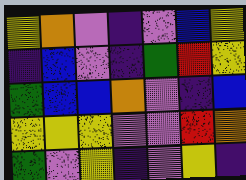[["yellow", "orange", "violet", "indigo", "violet", "blue", "yellow"], ["indigo", "blue", "violet", "indigo", "green", "red", "yellow"], ["green", "blue", "blue", "orange", "violet", "indigo", "blue"], ["yellow", "yellow", "yellow", "violet", "violet", "red", "orange"], ["green", "violet", "yellow", "indigo", "violet", "yellow", "indigo"]]